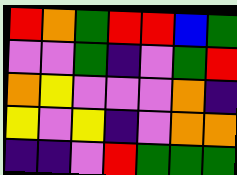[["red", "orange", "green", "red", "red", "blue", "green"], ["violet", "violet", "green", "indigo", "violet", "green", "red"], ["orange", "yellow", "violet", "violet", "violet", "orange", "indigo"], ["yellow", "violet", "yellow", "indigo", "violet", "orange", "orange"], ["indigo", "indigo", "violet", "red", "green", "green", "green"]]